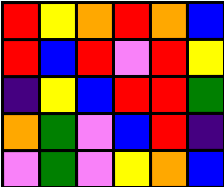[["red", "yellow", "orange", "red", "orange", "blue"], ["red", "blue", "red", "violet", "red", "yellow"], ["indigo", "yellow", "blue", "red", "red", "green"], ["orange", "green", "violet", "blue", "red", "indigo"], ["violet", "green", "violet", "yellow", "orange", "blue"]]